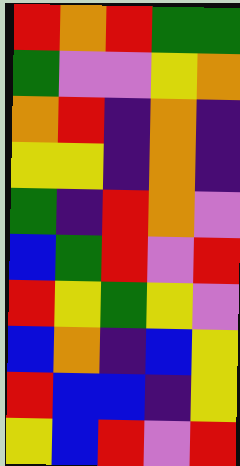[["red", "orange", "red", "green", "green"], ["green", "violet", "violet", "yellow", "orange"], ["orange", "red", "indigo", "orange", "indigo"], ["yellow", "yellow", "indigo", "orange", "indigo"], ["green", "indigo", "red", "orange", "violet"], ["blue", "green", "red", "violet", "red"], ["red", "yellow", "green", "yellow", "violet"], ["blue", "orange", "indigo", "blue", "yellow"], ["red", "blue", "blue", "indigo", "yellow"], ["yellow", "blue", "red", "violet", "red"]]